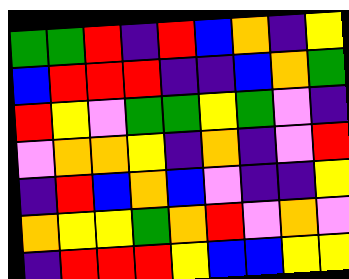[["green", "green", "red", "indigo", "red", "blue", "orange", "indigo", "yellow"], ["blue", "red", "red", "red", "indigo", "indigo", "blue", "orange", "green"], ["red", "yellow", "violet", "green", "green", "yellow", "green", "violet", "indigo"], ["violet", "orange", "orange", "yellow", "indigo", "orange", "indigo", "violet", "red"], ["indigo", "red", "blue", "orange", "blue", "violet", "indigo", "indigo", "yellow"], ["orange", "yellow", "yellow", "green", "orange", "red", "violet", "orange", "violet"], ["indigo", "red", "red", "red", "yellow", "blue", "blue", "yellow", "yellow"]]